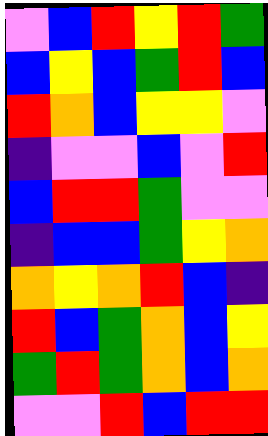[["violet", "blue", "red", "yellow", "red", "green"], ["blue", "yellow", "blue", "green", "red", "blue"], ["red", "orange", "blue", "yellow", "yellow", "violet"], ["indigo", "violet", "violet", "blue", "violet", "red"], ["blue", "red", "red", "green", "violet", "violet"], ["indigo", "blue", "blue", "green", "yellow", "orange"], ["orange", "yellow", "orange", "red", "blue", "indigo"], ["red", "blue", "green", "orange", "blue", "yellow"], ["green", "red", "green", "orange", "blue", "orange"], ["violet", "violet", "red", "blue", "red", "red"]]